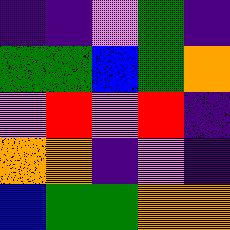[["indigo", "indigo", "violet", "green", "indigo"], ["green", "green", "blue", "green", "orange"], ["violet", "red", "violet", "red", "indigo"], ["orange", "orange", "indigo", "violet", "indigo"], ["blue", "green", "green", "orange", "orange"]]